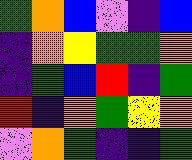[["green", "orange", "blue", "violet", "indigo", "blue"], ["indigo", "orange", "yellow", "green", "green", "orange"], ["indigo", "green", "blue", "red", "indigo", "green"], ["red", "indigo", "orange", "green", "yellow", "orange"], ["violet", "orange", "green", "indigo", "indigo", "green"]]